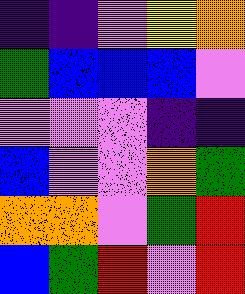[["indigo", "indigo", "violet", "yellow", "orange"], ["green", "blue", "blue", "blue", "violet"], ["violet", "violet", "violet", "indigo", "indigo"], ["blue", "violet", "violet", "orange", "green"], ["orange", "orange", "violet", "green", "red"], ["blue", "green", "red", "violet", "red"]]